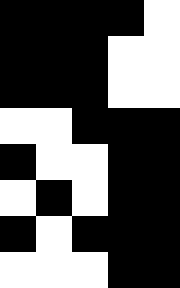[["black", "black", "black", "black", "white"], ["black", "black", "black", "white", "white"], ["black", "black", "black", "white", "white"], ["white", "white", "black", "black", "black"], ["black", "white", "white", "black", "black"], ["white", "black", "white", "black", "black"], ["black", "white", "black", "black", "black"], ["white", "white", "white", "black", "black"]]